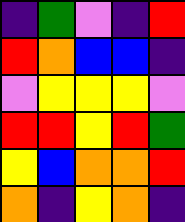[["indigo", "green", "violet", "indigo", "red"], ["red", "orange", "blue", "blue", "indigo"], ["violet", "yellow", "yellow", "yellow", "violet"], ["red", "red", "yellow", "red", "green"], ["yellow", "blue", "orange", "orange", "red"], ["orange", "indigo", "yellow", "orange", "indigo"]]